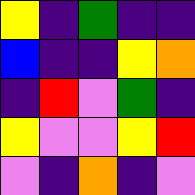[["yellow", "indigo", "green", "indigo", "indigo"], ["blue", "indigo", "indigo", "yellow", "orange"], ["indigo", "red", "violet", "green", "indigo"], ["yellow", "violet", "violet", "yellow", "red"], ["violet", "indigo", "orange", "indigo", "violet"]]